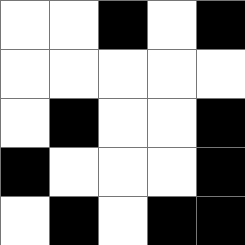[["white", "white", "black", "white", "black"], ["white", "white", "white", "white", "white"], ["white", "black", "white", "white", "black"], ["black", "white", "white", "white", "black"], ["white", "black", "white", "black", "black"]]